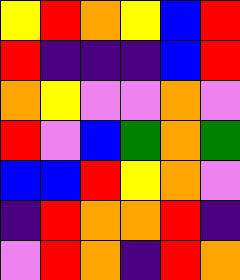[["yellow", "red", "orange", "yellow", "blue", "red"], ["red", "indigo", "indigo", "indigo", "blue", "red"], ["orange", "yellow", "violet", "violet", "orange", "violet"], ["red", "violet", "blue", "green", "orange", "green"], ["blue", "blue", "red", "yellow", "orange", "violet"], ["indigo", "red", "orange", "orange", "red", "indigo"], ["violet", "red", "orange", "indigo", "red", "orange"]]